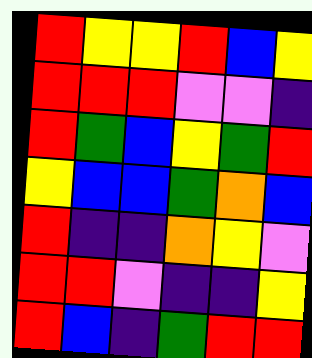[["red", "yellow", "yellow", "red", "blue", "yellow"], ["red", "red", "red", "violet", "violet", "indigo"], ["red", "green", "blue", "yellow", "green", "red"], ["yellow", "blue", "blue", "green", "orange", "blue"], ["red", "indigo", "indigo", "orange", "yellow", "violet"], ["red", "red", "violet", "indigo", "indigo", "yellow"], ["red", "blue", "indigo", "green", "red", "red"]]